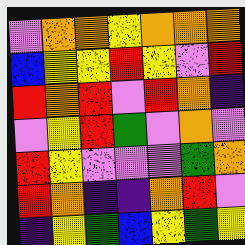[["violet", "orange", "orange", "yellow", "orange", "orange", "orange"], ["blue", "yellow", "yellow", "red", "yellow", "violet", "red"], ["red", "orange", "red", "violet", "red", "orange", "indigo"], ["violet", "yellow", "red", "green", "violet", "orange", "violet"], ["red", "yellow", "violet", "violet", "violet", "green", "orange"], ["red", "orange", "indigo", "indigo", "orange", "red", "violet"], ["indigo", "yellow", "green", "blue", "yellow", "green", "yellow"]]